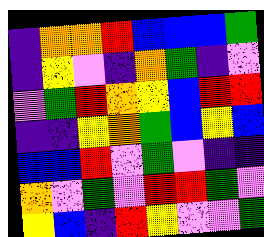[["indigo", "orange", "orange", "red", "blue", "blue", "blue", "green"], ["indigo", "yellow", "violet", "indigo", "orange", "green", "indigo", "violet"], ["violet", "green", "red", "orange", "yellow", "blue", "red", "red"], ["indigo", "indigo", "yellow", "orange", "green", "blue", "yellow", "blue"], ["blue", "blue", "red", "violet", "green", "violet", "indigo", "indigo"], ["orange", "violet", "green", "violet", "red", "red", "green", "violet"], ["yellow", "blue", "indigo", "red", "yellow", "violet", "violet", "green"]]